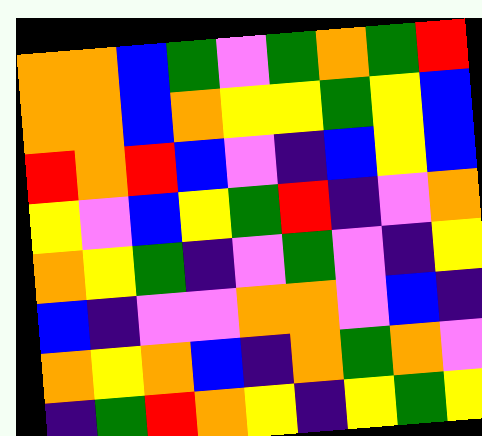[["orange", "orange", "blue", "green", "violet", "green", "orange", "green", "red"], ["orange", "orange", "blue", "orange", "yellow", "yellow", "green", "yellow", "blue"], ["red", "orange", "red", "blue", "violet", "indigo", "blue", "yellow", "blue"], ["yellow", "violet", "blue", "yellow", "green", "red", "indigo", "violet", "orange"], ["orange", "yellow", "green", "indigo", "violet", "green", "violet", "indigo", "yellow"], ["blue", "indigo", "violet", "violet", "orange", "orange", "violet", "blue", "indigo"], ["orange", "yellow", "orange", "blue", "indigo", "orange", "green", "orange", "violet"], ["indigo", "green", "red", "orange", "yellow", "indigo", "yellow", "green", "yellow"]]